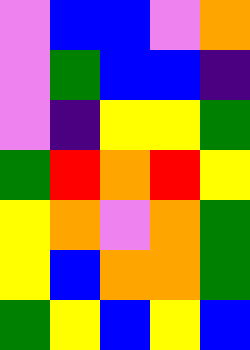[["violet", "blue", "blue", "violet", "orange"], ["violet", "green", "blue", "blue", "indigo"], ["violet", "indigo", "yellow", "yellow", "green"], ["green", "red", "orange", "red", "yellow"], ["yellow", "orange", "violet", "orange", "green"], ["yellow", "blue", "orange", "orange", "green"], ["green", "yellow", "blue", "yellow", "blue"]]